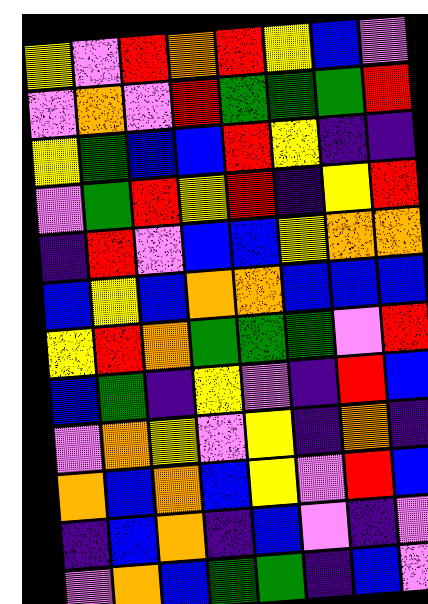[["yellow", "violet", "red", "orange", "red", "yellow", "blue", "violet"], ["violet", "orange", "violet", "red", "green", "green", "green", "red"], ["yellow", "green", "blue", "blue", "red", "yellow", "indigo", "indigo"], ["violet", "green", "red", "yellow", "red", "indigo", "yellow", "red"], ["indigo", "red", "violet", "blue", "blue", "yellow", "orange", "orange"], ["blue", "yellow", "blue", "orange", "orange", "blue", "blue", "blue"], ["yellow", "red", "orange", "green", "green", "green", "violet", "red"], ["blue", "green", "indigo", "yellow", "violet", "indigo", "red", "blue"], ["violet", "orange", "yellow", "violet", "yellow", "indigo", "orange", "indigo"], ["orange", "blue", "orange", "blue", "yellow", "violet", "red", "blue"], ["indigo", "blue", "orange", "indigo", "blue", "violet", "indigo", "violet"], ["violet", "orange", "blue", "green", "green", "indigo", "blue", "violet"]]